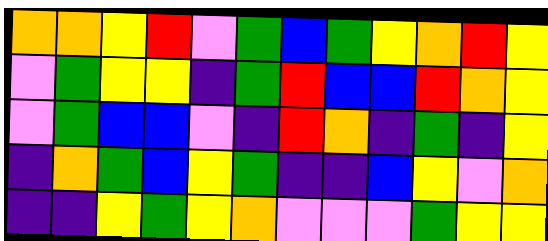[["orange", "orange", "yellow", "red", "violet", "green", "blue", "green", "yellow", "orange", "red", "yellow"], ["violet", "green", "yellow", "yellow", "indigo", "green", "red", "blue", "blue", "red", "orange", "yellow"], ["violet", "green", "blue", "blue", "violet", "indigo", "red", "orange", "indigo", "green", "indigo", "yellow"], ["indigo", "orange", "green", "blue", "yellow", "green", "indigo", "indigo", "blue", "yellow", "violet", "orange"], ["indigo", "indigo", "yellow", "green", "yellow", "orange", "violet", "violet", "violet", "green", "yellow", "yellow"]]